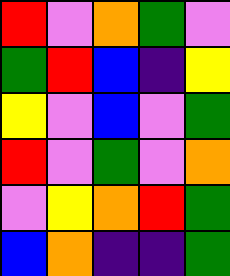[["red", "violet", "orange", "green", "violet"], ["green", "red", "blue", "indigo", "yellow"], ["yellow", "violet", "blue", "violet", "green"], ["red", "violet", "green", "violet", "orange"], ["violet", "yellow", "orange", "red", "green"], ["blue", "orange", "indigo", "indigo", "green"]]